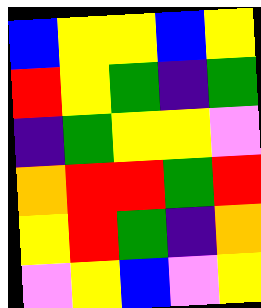[["blue", "yellow", "yellow", "blue", "yellow"], ["red", "yellow", "green", "indigo", "green"], ["indigo", "green", "yellow", "yellow", "violet"], ["orange", "red", "red", "green", "red"], ["yellow", "red", "green", "indigo", "orange"], ["violet", "yellow", "blue", "violet", "yellow"]]